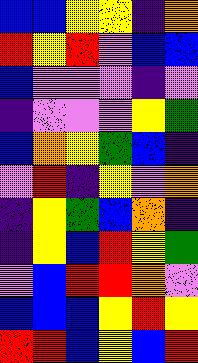[["blue", "blue", "yellow", "yellow", "indigo", "orange"], ["red", "yellow", "red", "violet", "blue", "blue"], ["blue", "violet", "violet", "violet", "indigo", "violet"], ["indigo", "violet", "violet", "violet", "yellow", "green"], ["blue", "orange", "yellow", "green", "blue", "indigo"], ["violet", "red", "indigo", "yellow", "violet", "orange"], ["indigo", "yellow", "green", "blue", "orange", "indigo"], ["indigo", "yellow", "blue", "red", "yellow", "green"], ["violet", "blue", "red", "red", "orange", "violet"], ["blue", "blue", "blue", "yellow", "red", "yellow"], ["red", "red", "blue", "yellow", "blue", "red"]]